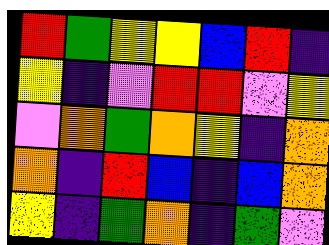[["red", "green", "yellow", "yellow", "blue", "red", "indigo"], ["yellow", "indigo", "violet", "red", "red", "violet", "yellow"], ["violet", "orange", "green", "orange", "yellow", "indigo", "orange"], ["orange", "indigo", "red", "blue", "indigo", "blue", "orange"], ["yellow", "indigo", "green", "orange", "indigo", "green", "violet"]]